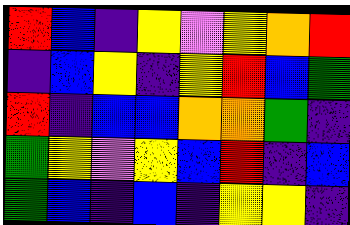[["red", "blue", "indigo", "yellow", "violet", "yellow", "orange", "red"], ["indigo", "blue", "yellow", "indigo", "yellow", "red", "blue", "green"], ["red", "indigo", "blue", "blue", "orange", "orange", "green", "indigo"], ["green", "yellow", "violet", "yellow", "blue", "red", "indigo", "blue"], ["green", "blue", "indigo", "blue", "indigo", "yellow", "yellow", "indigo"]]